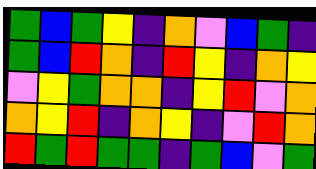[["green", "blue", "green", "yellow", "indigo", "orange", "violet", "blue", "green", "indigo"], ["green", "blue", "red", "orange", "indigo", "red", "yellow", "indigo", "orange", "yellow"], ["violet", "yellow", "green", "orange", "orange", "indigo", "yellow", "red", "violet", "orange"], ["orange", "yellow", "red", "indigo", "orange", "yellow", "indigo", "violet", "red", "orange"], ["red", "green", "red", "green", "green", "indigo", "green", "blue", "violet", "green"]]